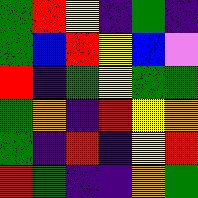[["green", "red", "yellow", "indigo", "green", "indigo"], ["green", "blue", "red", "yellow", "blue", "violet"], ["red", "indigo", "green", "yellow", "green", "green"], ["green", "orange", "indigo", "red", "yellow", "orange"], ["green", "indigo", "red", "indigo", "yellow", "red"], ["red", "green", "indigo", "indigo", "orange", "green"]]